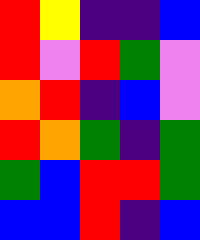[["red", "yellow", "indigo", "indigo", "blue"], ["red", "violet", "red", "green", "violet"], ["orange", "red", "indigo", "blue", "violet"], ["red", "orange", "green", "indigo", "green"], ["green", "blue", "red", "red", "green"], ["blue", "blue", "red", "indigo", "blue"]]